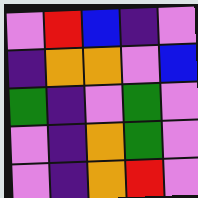[["violet", "red", "blue", "indigo", "violet"], ["indigo", "orange", "orange", "violet", "blue"], ["green", "indigo", "violet", "green", "violet"], ["violet", "indigo", "orange", "green", "violet"], ["violet", "indigo", "orange", "red", "violet"]]